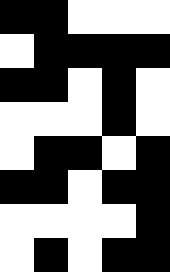[["black", "black", "white", "white", "white"], ["white", "black", "black", "black", "black"], ["black", "black", "white", "black", "white"], ["white", "white", "white", "black", "white"], ["white", "black", "black", "white", "black"], ["black", "black", "white", "black", "black"], ["white", "white", "white", "white", "black"], ["white", "black", "white", "black", "black"]]